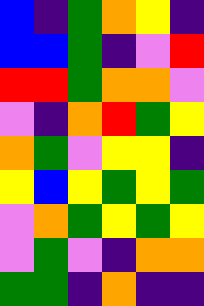[["blue", "indigo", "green", "orange", "yellow", "indigo"], ["blue", "blue", "green", "indigo", "violet", "red"], ["red", "red", "green", "orange", "orange", "violet"], ["violet", "indigo", "orange", "red", "green", "yellow"], ["orange", "green", "violet", "yellow", "yellow", "indigo"], ["yellow", "blue", "yellow", "green", "yellow", "green"], ["violet", "orange", "green", "yellow", "green", "yellow"], ["violet", "green", "violet", "indigo", "orange", "orange"], ["green", "green", "indigo", "orange", "indigo", "indigo"]]